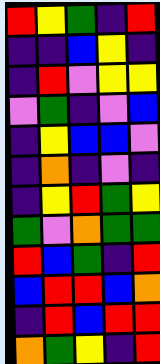[["red", "yellow", "green", "indigo", "red"], ["indigo", "indigo", "blue", "yellow", "indigo"], ["indigo", "red", "violet", "yellow", "yellow"], ["violet", "green", "indigo", "violet", "blue"], ["indigo", "yellow", "blue", "blue", "violet"], ["indigo", "orange", "indigo", "violet", "indigo"], ["indigo", "yellow", "red", "green", "yellow"], ["green", "violet", "orange", "green", "green"], ["red", "blue", "green", "indigo", "red"], ["blue", "red", "red", "blue", "orange"], ["indigo", "red", "blue", "red", "red"], ["orange", "green", "yellow", "indigo", "red"]]